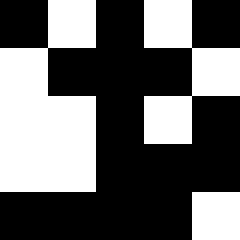[["black", "white", "black", "white", "black"], ["white", "black", "black", "black", "white"], ["white", "white", "black", "white", "black"], ["white", "white", "black", "black", "black"], ["black", "black", "black", "black", "white"]]